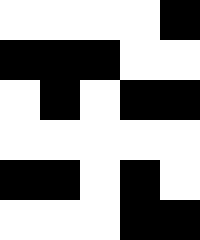[["white", "white", "white", "white", "black"], ["black", "black", "black", "white", "white"], ["white", "black", "white", "black", "black"], ["white", "white", "white", "white", "white"], ["black", "black", "white", "black", "white"], ["white", "white", "white", "black", "black"]]